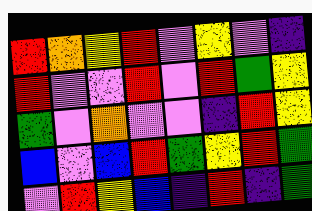[["red", "orange", "yellow", "red", "violet", "yellow", "violet", "indigo"], ["red", "violet", "violet", "red", "violet", "red", "green", "yellow"], ["green", "violet", "orange", "violet", "violet", "indigo", "red", "yellow"], ["blue", "violet", "blue", "red", "green", "yellow", "red", "green"], ["violet", "red", "yellow", "blue", "indigo", "red", "indigo", "green"]]